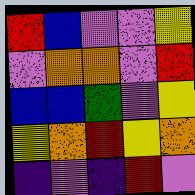[["red", "blue", "violet", "violet", "yellow"], ["violet", "orange", "orange", "violet", "red"], ["blue", "blue", "green", "violet", "yellow"], ["yellow", "orange", "red", "yellow", "orange"], ["indigo", "violet", "indigo", "red", "violet"]]